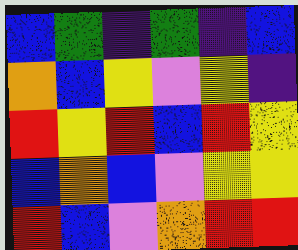[["blue", "green", "indigo", "green", "indigo", "blue"], ["orange", "blue", "yellow", "violet", "yellow", "indigo"], ["red", "yellow", "red", "blue", "red", "yellow"], ["blue", "orange", "blue", "violet", "yellow", "yellow"], ["red", "blue", "violet", "orange", "red", "red"]]